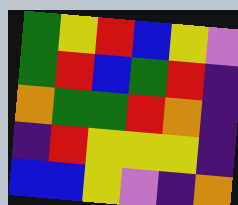[["green", "yellow", "red", "blue", "yellow", "violet"], ["green", "red", "blue", "green", "red", "indigo"], ["orange", "green", "green", "red", "orange", "indigo"], ["indigo", "red", "yellow", "yellow", "yellow", "indigo"], ["blue", "blue", "yellow", "violet", "indigo", "orange"]]